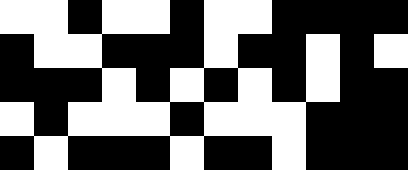[["white", "white", "black", "white", "white", "black", "white", "white", "black", "black", "black", "black"], ["black", "white", "white", "black", "black", "black", "white", "black", "black", "white", "black", "white"], ["black", "black", "black", "white", "black", "white", "black", "white", "black", "white", "black", "black"], ["white", "black", "white", "white", "white", "black", "white", "white", "white", "black", "black", "black"], ["black", "white", "black", "black", "black", "white", "black", "black", "white", "black", "black", "black"]]